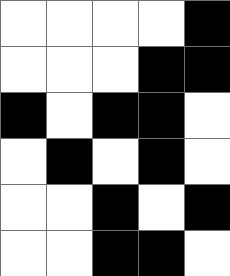[["white", "white", "white", "white", "black"], ["white", "white", "white", "black", "black"], ["black", "white", "black", "black", "white"], ["white", "black", "white", "black", "white"], ["white", "white", "black", "white", "black"], ["white", "white", "black", "black", "white"]]